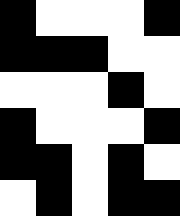[["black", "white", "white", "white", "black"], ["black", "black", "black", "white", "white"], ["white", "white", "white", "black", "white"], ["black", "white", "white", "white", "black"], ["black", "black", "white", "black", "white"], ["white", "black", "white", "black", "black"]]